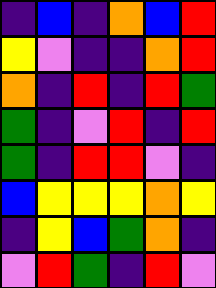[["indigo", "blue", "indigo", "orange", "blue", "red"], ["yellow", "violet", "indigo", "indigo", "orange", "red"], ["orange", "indigo", "red", "indigo", "red", "green"], ["green", "indigo", "violet", "red", "indigo", "red"], ["green", "indigo", "red", "red", "violet", "indigo"], ["blue", "yellow", "yellow", "yellow", "orange", "yellow"], ["indigo", "yellow", "blue", "green", "orange", "indigo"], ["violet", "red", "green", "indigo", "red", "violet"]]